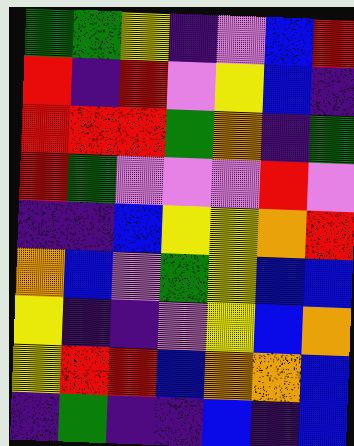[["green", "green", "yellow", "indigo", "violet", "blue", "red"], ["red", "indigo", "red", "violet", "yellow", "blue", "indigo"], ["red", "red", "red", "green", "orange", "indigo", "green"], ["red", "green", "violet", "violet", "violet", "red", "violet"], ["indigo", "indigo", "blue", "yellow", "yellow", "orange", "red"], ["orange", "blue", "violet", "green", "yellow", "blue", "blue"], ["yellow", "indigo", "indigo", "violet", "yellow", "blue", "orange"], ["yellow", "red", "red", "blue", "orange", "orange", "blue"], ["indigo", "green", "indigo", "indigo", "blue", "indigo", "blue"]]